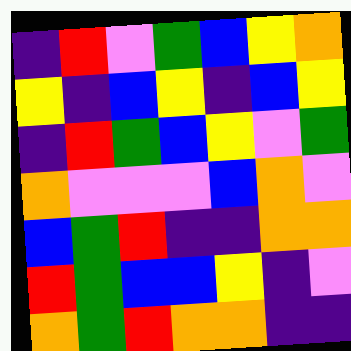[["indigo", "red", "violet", "green", "blue", "yellow", "orange"], ["yellow", "indigo", "blue", "yellow", "indigo", "blue", "yellow"], ["indigo", "red", "green", "blue", "yellow", "violet", "green"], ["orange", "violet", "violet", "violet", "blue", "orange", "violet"], ["blue", "green", "red", "indigo", "indigo", "orange", "orange"], ["red", "green", "blue", "blue", "yellow", "indigo", "violet"], ["orange", "green", "red", "orange", "orange", "indigo", "indigo"]]